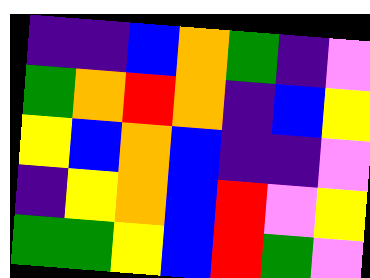[["indigo", "indigo", "blue", "orange", "green", "indigo", "violet"], ["green", "orange", "red", "orange", "indigo", "blue", "yellow"], ["yellow", "blue", "orange", "blue", "indigo", "indigo", "violet"], ["indigo", "yellow", "orange", "blue", "red", "violet", "yellow"], ["green", "green", "yellow", "blue", "red", "green", "violet"]]